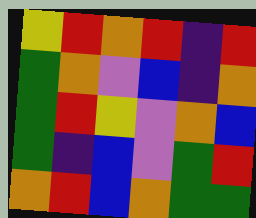[["yellow", "red", "orange", "red", "indigo", "red"], ["green", "orange", "violet", "blue", "indigo", "orange"], ["green", "red", "yellow", "violet", "orange", "blue"], ["green", "indigo", "blue", "violet", "green", "red"], ["orange", "red", "blue", "orange", "green", "green"]]